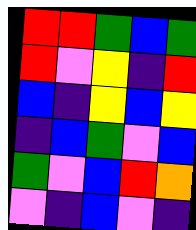[["red", "red", "green", "blue", "green"], ["red", "violet", "yellow", "indigo", "red"], ["blue", "indigo", "yellow", "blue", "yellow"], ["indigo", "blue", "green", "violet", "blue"], ["green", "violet", "blue", "red", "orange"], ["violet", "indigo", "blue", "violet", "indigo"]]